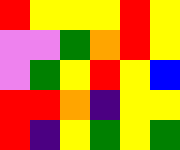[["red", "yellow", "yellow", "yellow", "red", "yellow"], ["violet", "violet", "green", "orange", "red", "yellow"], ["violet", "green", "yellow", "red", "yellow", "blue"], ["red", "red", "orange", "indigo", "yellow", "yellow"], ["red", "indigo", "yellow", "green", "yellow", "green"]]